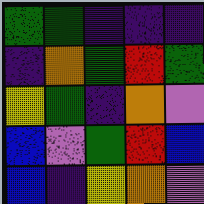[["green", "green", "indigo", "indigo", "indigo"], ["indigo", "orange", "green", "red", "green"], ["yellow", "green", "indigo", "orange", "violet"], ["blue", "violet", "green", "red", "blue"], ["blue", "indigo", "yellow", "orange", "violet"]]